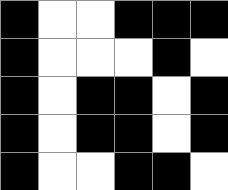[["black", "white", "white", "black", "black", "black"], ["black", "white", "white", "white", "black", "white"], ["black", "white", "black", "black", "white", "black"], ["black", "white", "black", "black", "white", "black"], ["black", "white", "white", "black", "black", "white"]]